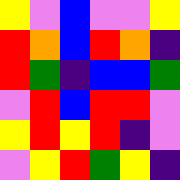[["yellow", "violet", "blue", "violet", "violet", "yellow"], ["red", "orange", "blue", "red", "orange", "indigo"], ["red", "green", "indigo", "blue", "blue", "green"], ["violet", "red", "blue", "red", "red", "violet"], ["yellow", "red", "yellow", "red", "indigo", "violet"], ["violet", "yellow", "red", "green", "yellow", "indigo"]]